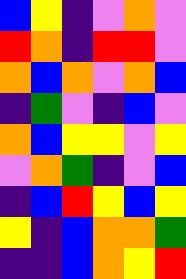[["blue", "yellow", "indigo", "violet", "orange", "violet"], ["red", "orange", "indigo", "red", "red", "violet"], ["orange", "blue", "orange", "violet", "orange", "blue"], ["indigo", "green", "violet", "indigo", "blue", "violet"], ["orange", "blue", "yellow", "yellow", "violet", "yellow"], ["violet", "orange", "green", "indigo", "violet", "blue"], ["indigo", "blue", "red", "yellow", "blue", "yellow"], ["yellow", "indigo", "blue", "orange", "orange", "green"], ["indigo", "indigo", "blue", "orange", "yellow", "red"]]